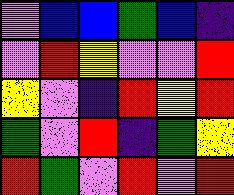[["violet", "blue", "blue", "green", "blue", "indigo"], ["violet", "red", "yellow", "violet", "violet", "red"], ["yellow", "violet", "indigo", "red", "yellow", "red"], ["green", "violet", "red", "indigo", "green", "yellow"], ["red", "green", "violet", "red", "violet", "red"]]